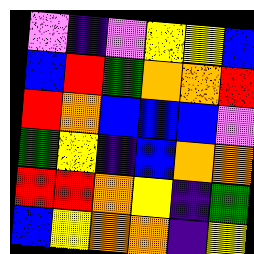[["violet", "indigo", "violet", "yellow", "yellow", "blue"], ["blue", "red", "green", "orange", "orange", "red"], ["red", "orange", "blue", "blue", "blue", "violet"], ["green", "yellow", "indigo", "blue", "orange", "orange"], ["red", "red", "orange", "yellow", "indigo", "green"], ["blue", "yellow", "orange", "orange", "indigo", "yellow"]]